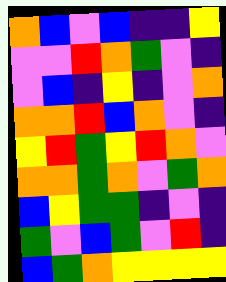[["orange", "blue", "violet", "blue", "indigo", "indigo", "yellow"], ["violet", "violet", "red", "orange", "green", "violet", "indigo"], ["violet", "blue", "indigo", "yellow", "indigo", "violet", "orange"], ["orange", "orange", "red", "blue", "orange", "violet", "indigo"], ["yellow", "red", "green", "yellow", "red", "orange", "violet"], ["orange", "orange", "green", "orange", "violet", "green", "orange"], ["blue", "yellow", "green", "green", "indigo", "violet", "indigo"], ["green", "violet", "blue", "green", "violet", "red", "indigo"], ["blue", "green", "orange", "yellow", "yellow", "yellow", "yellow"]]